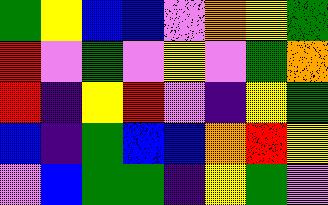[["green", "yellow", "blue", "blue", "violet", "orange", "yellow", "green"], ["red", "violet", "green", "violet", "yellow", "violet", "green", "orange"], ["red", "indigo", "yellow", "red", "violet", "indigo", "yellow", "green"], ["blue", "indigo", "green", "blue", "blue", "orange", "red", "yellow"], ["violet", "blue", "green", "green", "indigo", "yellow", "green", "violet"]]